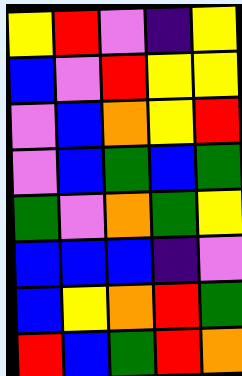[["yellow", "red", "violet", "indigo", "yellow"], ["blue", "violet", "red", "yellow", "yellow"], ["violet", "blue", "orange", "yellow", "red"], ["violet", "blue", "green", "blue", "green"], ["green", "violet", "orange", "green", "yellow"], ["blue", "blue", "blue", "indigo", "violet"], ["blue", "yellow", "orange", "red", "green"], ["red", "blue", "green", "red", "orange"]]